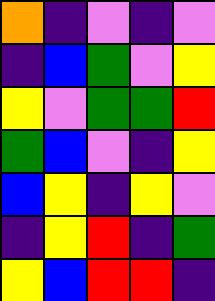[["orange", "indigo", "violet", "indigo", "violet"], ["indigo", "blue", "green", "violet", "yellow"], ["yellow", "violet", "green", "green", "red"], ["green", "blue", "violet", "indigo", "yellow"], ["blue", "yellow", "indigo", "yellow", "violet"], ["indigo", "yellow", "red", "indigo", "green"], ["yellow", "blue", "red", "red", "indigo"]]